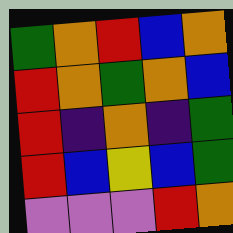[["green", "orange", "red", "blue", "orange"], ["red", "orange", "green", "orange", "blue"], ["red", "indigo", "orange", "indigo", "green"], ["red", "blue", "yellow", "blue", "green"], ["violet", "violet", "violet", "red", "orange"]]